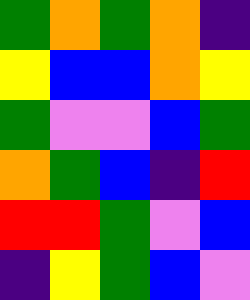[["green", "orange", "green", "orange", "indigo"], ["yellow", "blue", "blue", "orange", "yellow"], ["green", "violet", "violet", "blue", "green"], ["orange", "green", "blue", "indigo", "red"], ["red", "red", "green", "violet", "blue"], ["indigo", "yellow", "green", "blue", "violet"]]